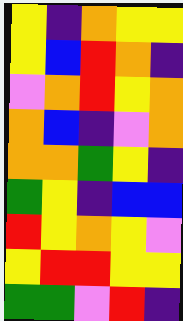[["yellow", "indigo", "orange", "yellow", "yellow"], ["yellow", "blue", "red", "orange", "indigo"], ["violet", "orange", "red", "yellow", "orange"], ["orange", "blue", "indigo", "violet", "orange"], ["orange", "orange", "green", "yellow", "indigo"], ["green", "yellow", "indigo", "blue", "blue"], ["red", "yellow", "orange", "yellow", "violet"], ["yellow", "red", "red", "yellow", "yellow"], ["green", "green", "violet", "red", "indigo"]]